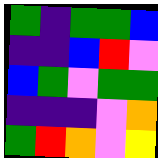[["green", "indigo", "green", "green", "blue"], ["indigo", "indigo", "blue", "red", "violet"], ["blue", "green", "violet", "green", "green"], ["indigo", "indigo", "indigo", "violet", "orange"], ["green", "red", "orange", "violet", "yellow"]]